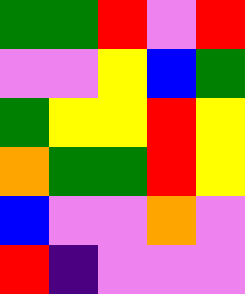[["green", "green", "red", "violet", "red"], ["violet", "violet", "yellow", "blue", "green"], ["green", "yellow", "yellow", "red", "yellow"], ["orange", "green", "green", "red", "yellow"], ["blue", "violet", "violet", "orange", "violet"], ["red", "indigo", "violet", "violet", "violet"]]